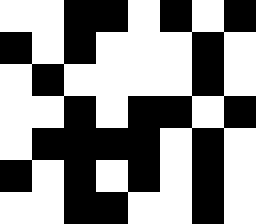[["white", "white", "black", "black", "white", "black", "white", "black"], ["black", "white", "black", "white", "white", "white", "black", "white"], ["white", "black", "white", "white", "white", "white", "black", "white"], ["white", "white", "black", "white", "black", "black", "white", "black"], ["white", "black", "black", "black", "black", "white", "black", "white"], ["black", "white", "black", "white", "black", "white", "black", "white"], ["white", "white", "black", "black", "white", "white", "black", "white"]]